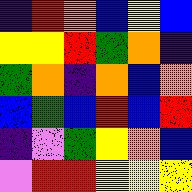[["indigo", "red", "orange", "blue", "yellow", "blue"], ["yellow", "yellow", "red", "green", "orange", "indigo"], ["green", "orange", "indigo", "orange", "blue", "orange"], ["blue", "green", "blue", "red", "blue", "red"], ["indigo", "violet", "green", "yellow", "orange", "blue"], ["violet", "red", "red", "yellow", "yellow", "yellow"]]